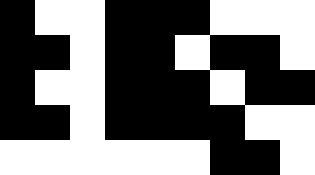[["black", "white", "white", "black", "black", "black", "white", "white", "white"], ["black", "black", "white", "black", "black", "white", "black", "black", "white"], ["black", "white", "white", "black", "black", "black", "white", "black", "black"], ["black", "black", "white", "black", "black", "black", "black", "white", "white"], ["white", "white", "white", "white", "white", "white", "black", "black", "white"]]